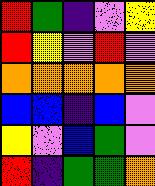[["red", "green", "indigo", "violet", "yellow"], ["red", "yellow", "violet", "red", "violet"], ["orange", "orange", "orange", "orange", "orange"], ["blue", "blue", "indigo", "blue", "violet"], ["yellow", "violet", "blue", "green", "violet"], ["red", "indigo", "green", "green", "orange"]]